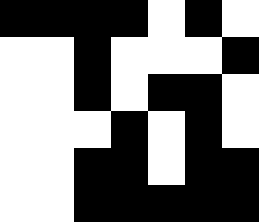[["black", "black", "black", "black", "white", "black", "white"], ["white", "white", "black", "white", "white", "white", "black"], ["white", "white", "black", "white", "black", "black", "white"], ["white", "white", "white", "black", "white", "black", "white"], ["white", "white", "black", "black", "white", "black", "black"], ["white", "white", "black", "black", "black", "black", "black"]]